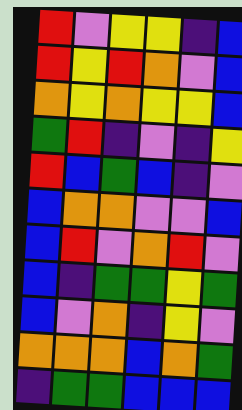[["red", "violet", "yellow", "yellow", "indigo", "blue"], ["red", "yellow", "red", "orange", "violet", "blue"], ["orange", "yellow", "orange", "yellow", "yellow", "blue"], ["green", "red", "indigo", "violet", "indigo", "yellow"], ["red", "blue", "green", "blue", "indigo", "violet"], ["blue", "orange", "orange", "violet", "violet", "blue"], ["blue", "red", "violet", "orange", "red", "violet"], ["blue", "indigo", "green", "green", "yellow", "green"], ["blue", "violet", "orange", "indigo", "yellow", "violet"], ["orange", "orange", "orange", "blue", "orange", "green"], ["indigo", "green", "green", "blue", "blue", "blue"]]